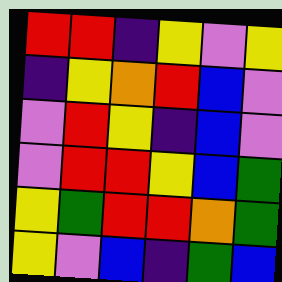[["red", "red", "indigo", "yellow", "violet", "yellow"], ["indigo", "yellow", "orange", "red", "blue", "violet"], ["violet", "red", "yellow", "indigo", "blue", "violet"], ["violet", "red", "red", "yellow", "blue", "green"], ["yellow", "green", "red", "red", "orange", "green"], ["yellow", "violet", "blue", "indigo", "green", "blue"]]